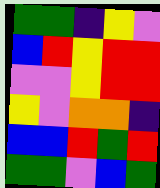[["green", "green", "indigo", "yellow", "violet"], ["blue", "red", "yellow", "red", "red"], ["violet", "violet", "yellow", "red", "red"], ["yellow", "violet", "orange", "orange", "indigo"], ["blue", "blue", "red", "green", "red"], ["green", "green", "violet", "blue", "green"]]